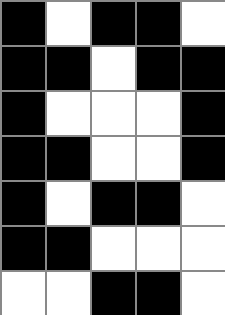[["black", "white", "black", "black", "white"], ["black", "black", "white", "black", "black"], ["black", "white", "white", "white", "black"], ["black", "black", "white", "white", "black"], ["black", "white", "black", "black", "white"], ["black", "black", "white", "white", "white"], ["white", "white", "black", "black", "white"]]